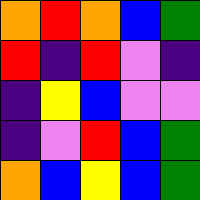[["orange", "red", "orange", "blue", "green"], ["red", "indigo", "red", "violet", "indigo"], ["indigo", "yellow", "blue", "violet", "violet"], ["indigo", "violet", "red", "blue", "green"], ["orange", "blue", "yellow", "blue", "green"]]